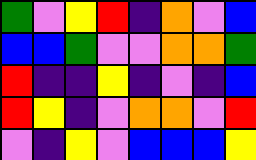[["green", "violet", "yellow", "red", "indigo", "orange", "violet", "blue"], ["blue", "blue", "green", "violet", "violet", "orange", "orange", "green"], ["red", "indigo", "indigo", "yellow", "indigo", "violet", "indigo", "blue"], ["red", "yellow", "indigo", "violet", "orange", "orange", "violet", "red"], ["violet", "indigo", "yellow", "violet", "blue", "blue", "blue", "yellow"]]